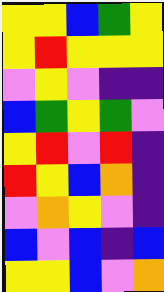[["yellow", "yellow", "blue", "green", "yellow"], ["yellow", "red", "yellow", "yellow", "yellow"], ["violet", "yellow", "violet", "indigo", "indigo"], ["blue", "green", "yellow", "green", "violet"], ["yellow", "red", "violet", "red", "indigo"], ["red", "yellow", "blue", "orange", "indigo"], ["violet", "orange", "yellow", "violet", "indigo"], ["blue", "violet", "blue", "indigo", "blue"], ["yellow", "yellow", "blue", "violet", "orange"]]